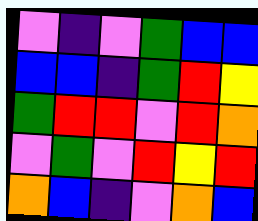[["violet", "indigo", "violet", "green", "blue", "blue"], ["blue", "blue", "indigo", "green", "red", "yellow"], ["green", "red", "red", "violet", "red", "orange"], ["violet", "green", "violet", "red", "yellow", "red"], ["orange", "blue", "indigo", "violet", "orange", "blue"]]